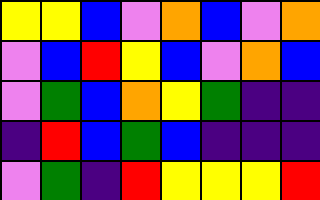[["yellow", "yellow", "blue", "violet", "orange", "blue", "violet", "orange"], ["violet", "blue", "red", "yellow", "blue", "violet", "orange", "blue"], ["violet", "green", "blue", "orange", "yellow", "green", "indigo", "indigo"], ["indigo", "red", "blue", "green", "blue", "indigo", "indigo", "indigo"], ["violet", "green", "indigo", "red", "yellow", "yellow", "yellow", "red"]]